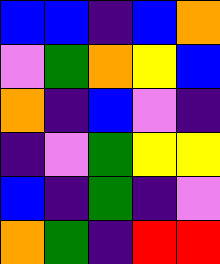[["blue", "blue", "indigo", "blue", "orange"], ["violet", "green", "orange", "yellow", "blue"], ["orange", "indigo", "blue", "violet", "indigo"], ["indigo", "violet", "green", "yellow", "yellow"], ["blue", "indigo", "green", "indigo", "violet"], ["orange", "green", "indigo", "red", "red"]]